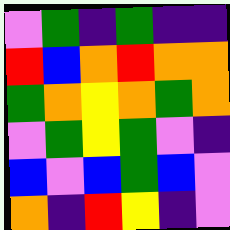[["violet", "green", "indigo", "green", "indigo", "indigo"], ["red", "blue", "orange", "red", "orange", "orange"], ["green", "orange", "yellow", "orange", "green", "orange"], ["violet", "green", "yellow", "green", "violet", "indigo"], ["blue", "violet", "blue", "green", "blue", "violet"], ["orange", "indigo", "red", "yellow", "indigo", "violet"]]